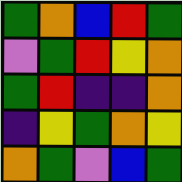[["green", "orange", "blue", "red", "green"], ["violet", "green", "red", "yellow", "orange"], ["green", "red", "indigo", "indigo", "orange"], ["indigo", "yellow", "green", "orange", "yellow"], ["orange", "green", "violet", "blue", "green"]]